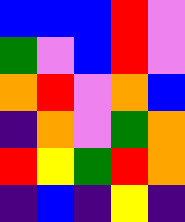[["blue", "blue", "blue", "red", "violet"], ["green", "violet", "blue", "red", "violet"], ["orange", "red", "violet", "orange", "blue"], ["indigo", "orange", "violet", "green", "orange"], ["red", "yellow", "green", "red", "orange"], ["indigo", "blue", "indigo", "yellow", "indigo"]]